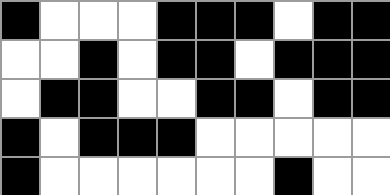[["black", "white", "white", "white", "black", "black", "black", "white", "black", "black"], ["white", "white", "black", "white", "black", "black", "white", "black", "black", "black"], ["white", "black", "black", "white", "white", "black", "black", "white", "black", "black"], ["black", "white", "black", "black", "black", "white", "white", "white", "white", "white"], ["black", "white", "white", "white", "white", "white", "white", "black", "white", "white"]]